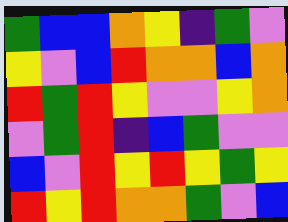[["green", "blue", "blue", "orange", "yellow", "indigo", "green", "violet"], ["yellow", "violet", "blue", "red", "orange", "orange", "blue", "orange"], ["red", "green", "red", "yellow", "violet", "violet", "yellow", "orange"], ["violet", "green", "red", "indigo", "blue", "green", "violet", "violet"], ["blue", "violet", "red", "yellow", "red", "yellow", "green", "yellow"], ["red", "yellow", "red", "orange", "orange", "green", "violet", "blue"]]